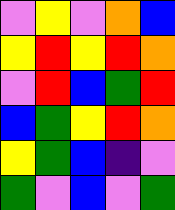[["violet", "yellow", "violet", "orange", "blue"], ["yellow", "red", "yellow", "red", "orange"], ["violet", "red", "blue", "green", "red"], ["blue", "green", "yellow", "red", "orange"], ["yellow", "green", "blue", "indigo", "violet"], ["green", "violet", "blue", "violet", "green"]]